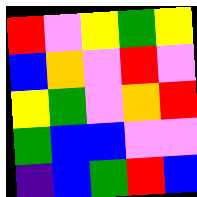[["red", "violet", "yellow", "green", "yellow"], ["blue", "orange", "violet", "red", "violet"], ["yellow", "green", "violet", "orange", "red"], ["green", "blue", "blue", "violet", "violet"], ["indigo", "blue", "green", "red", "blue"]]